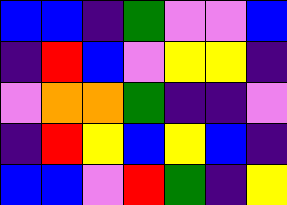[["blue", "blue", "indigo", "green", "violet", "violet", "blue"], ["indigo", "red", "blue", "violet", "yellow", "yellow", "indigo"], ["violet", "orange", "orange", "green", "indigo", "indigo", "violet"], ["indigo", "red", "yellow", "blue", "yellow", "blue", "indigo"], ["blue", "blue", "violet", "red", "green", "indigo", "yellow"]]